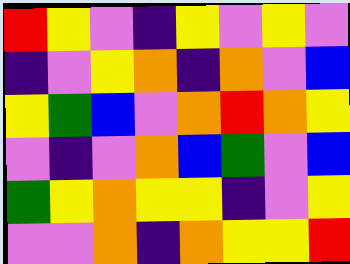[["red", "yellow", "violet", "indigo", "yellow", "violet", "yellow", "violet"], ["indigo", "violet", "yellow", "orange", "indigo", "orange", "violet", "blue"], ["yellow", "green", "blue", "violet", "orange", "red", "orange", "yellow"], ["violet", "indigo", "violet", "orange", "blue", "green", "violet", "blue"], ["green", "yellow", "orange", "yellow", "yellow", "indigo", "violet", "yellow"], ["violet", "violet", "orange", "indigo", "orange", "yellow", "yellow", "red"]]